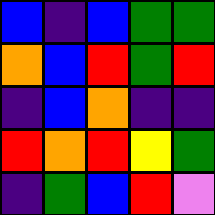[["blue", "indigo", "blue", "green", "green"], ["orange", "blue", "red", "green", "red"], ["indigo", "blue", "orange", "indigo", "indigo"], ["red", "orange", "red", "yellow", "green"], ["indigo", "green", "blue", "red", "violet"]]